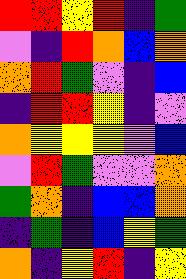[["red", "red", "yellow", "red", "indigo", "green"], ["violet", "indigo", "red", "orange", "blue", "orange"], ["orange", "red", "green", "violet", "indigo", "blue"], ["indigo", "red", "red", "yellow", "indigo", "violet"], ["orange", "yellow", "yellow", "yellow", "violet", "blue"], ["violet", "red", "green", "violet", "violet", "orange"], ["green", "orange", "indigo", "blue", "blue", "orange"], ["indigo", "green", "indigo", "blue", "yellow", "green"], ["orange", "indigo", "yellow", "red", "indigo", "yellow"]]